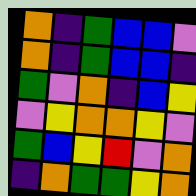[["orange", "indigo", "green", "blue", "blue", "violet"], ["orange", "indigo", "green", "blue", "blue", "indigo"], ["green", "violet", "orange", "indigo", "blue", "yellow"], ["violet", "yellow", "orange", "orange", "yellow", "violet"], ["green", "blue", "yellow", "red", "violet", "orange"], ["indigo", "orange", "green", "green", "yellow", "orange"]]